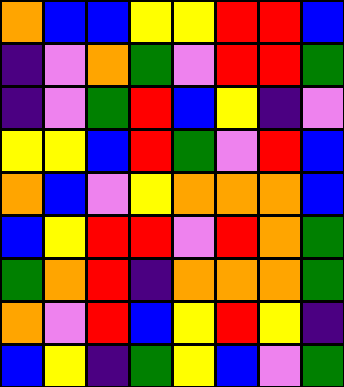[["orange", "blue", "blue", "yellow", "yellow", "red", "red", "blue"], ["indigo", "violet", "orange", "green", "violet", "red", "red", "green"], ["indigo", "violet", "green", "red", "blue", "yellow", "indigo", "violet"], ["yellow", "yellow", "blue", "red", "green", "violet", "red", "blue"], ["orange", "blue", "violet", "yellow", "orange", "orange", "orange", "blue"], ["blue", "yellow", "red", "red", "violet", "red", "orange", "green"], ["green", "orange", "red", "indigo", "orange", "orange", "orange", "green"], ["orange", "violet", "red", "blue", "yellow", "red", "yellow", "indigo"], ["blue", "yellow", "indigo", "green", "yellow", "blue", "violet", "green"]]